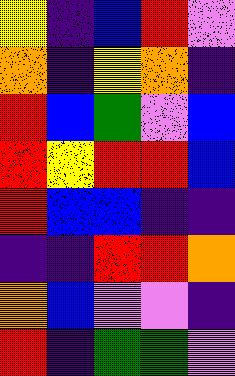[["yellow", "indigo", "blue", "red", "violet"], ["orange", "indigo", "yellow", "orange", "indigo"], ["red", "blue", "green", "violet", "blue"], ["red", "yellow", "red", "red", "blue"], ["red", "blue", "blue", "indigo", "indigo"], ["indigo", "indigo", "red", "red", "orange"], ["orange", "blue", "violet", "violet", "indigo"], ["red", "indigo", "green", "green", "violet"]]